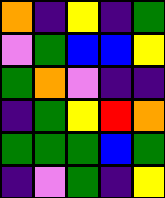[["orange", "indigo", "yellow", "indigo", "green"], ["violet", "green", "blue", "blue", "yellow"], ["green", "orange", "violet", "indigo", "indigo"], ["indigo", "green", "yellow", "red", "orange"], ["green", "green", "green", "blue", "green"], ["indigo", "violet", "green", "indigo", "yellow"]]